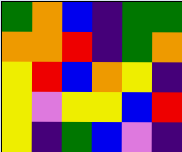[["green", "orange", "blue", "indigo", "green", "green"], ["orange", "orange", "red", "indigo", "green", "orange"], ["yellow", "red", "blue", "orange", "yellow", "indigo"], ["yellow", "violet", "yellow", "yellow", "blue", "red"], ["yellow", "indigo", "green", "blue", "violet", "indigo"]]